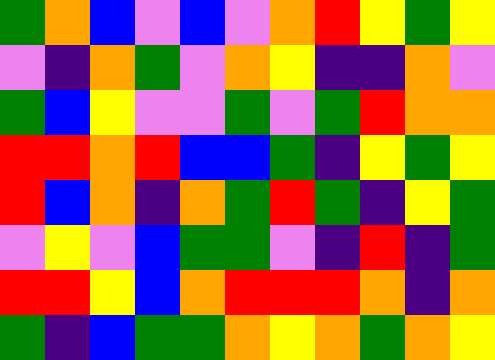[["green", "orange", "blue", "violet", "blue", "violet", "orange", "red", "yellow", "green", "yellow"], ["violet", "indigo", "orange", "green", "violet", "orange", "yellow", "indigo", "indigo", "orange", "violet"], ["green", "blue", "yellow", "violet", "violet", "green", "violet", "green", "red", "orange", "orange"], ["red", "red", "orange", "red", "blue", "blue", "green", "indigo", "yellow", "green", "yellow"], ["red", "blue", "orange", "indigo", "orange", "green", "red", "green", "indigo", "yellow", "green"], ["violet", "yellow", "violet", "blue", "green", "green", "violet", "indigo", "red", "indigo", "green"], ["red", "red", "yellow", "blue", "orange", "red", "red", "red", "orange", "indigo", "orange"], ["green", "indigo", "blue", "green", "green", "orange", "yellow", "orange", "green", "orange", "yellow"]]